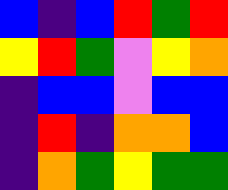[["blue", "indigo", "blue", "red", "green", "red"], ["yellow", "red", "green", "violet", "yellow", "orange"], ["indigo", "blue", "blue", "violet", "blue", "blue"], ["indigo", "red", "indigo", "orange", "orange", "blue"], ["indigo", "orange", "green", "yellow", "green", "green"]]